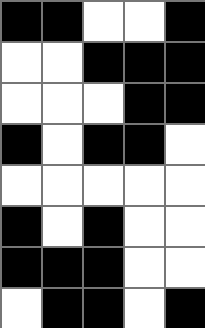[["black", "black", "white", "white", "black"], ["white", "white", "black", "black", "black"], ["white", "white", "white", "black", "black"], ["black", "white", "black", "black", "white"], ["white", "white", "white", "white", "white"], ["black", "white", "black", "white", "white"], ["black", "black", "black", "white", "white"], ["white", "black", "black", "white", "black"]]